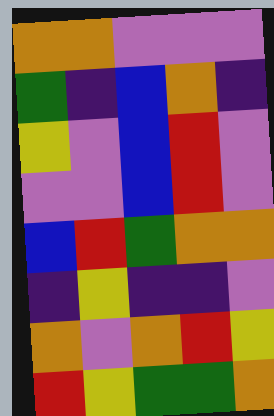[["orange", "orange", "violet", "violet", "violet"], ["green", "indigo", "blue", "orange", "indigo"], ["yellow", "violet", "blue", "red", "violet"], ["violet", "violet", "blue", "red", "violet"], ["blue", "red", "green", "orange", "orange"], ["indigo", "yellow", "indigo", "indigo", "violet"], ["orange", "violet", "orange", "red", "yellow"], ["red", "yellow", "green", "green", "orange"]]